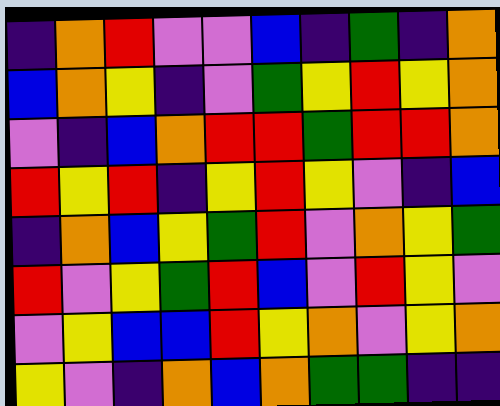[["indigo", "orange", "red", "violet", "violet", "blue", "indigo", "green", "indigo", "orange"], ["blue", "orange", "yellow", "indigo", "violet", "green", "yellow", "red", "yellow", "orange"], ["violet", "indigo", "blue", "orange", "red", "red", "green", "red", "red", "orange"], ["red", "yellow", "red", "indigo", "yellow", "red", "yellow", "violet", "indigo", "blue"], ["indigo", "orange", "blue", "yellow", "green", "red", "violet", "orange", "yellow", "green"], ["red", "violet", "yellow", "green", "red", "blue", "violet", "red", "yellow", "violet"], ["violet", "yellow", "blue", "blue", "red", "yellow", "orange", "violet", "yellow", "orange"], ["yellow", "violet", "indigo", "orange", "blue", "orange", "green", "green", "indigo", "indigo"]]